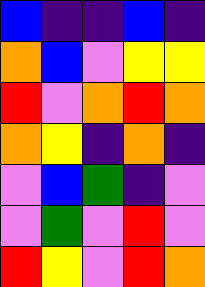[["blue", "indigo", "indigo", "blue", "indigo"], ["orange", "blue", "violet", "yellow", "yellow"], ["red", "violet", "orange", "red", "orange"], ["orange", "yellow", "indigo", "orange", "indigo"], ["violet", "blue", "green", "indigo", "violet"], ["violet", "green", "violet", "red", "violet"], ["red", "yellow", "violet", "red", "orange"]]